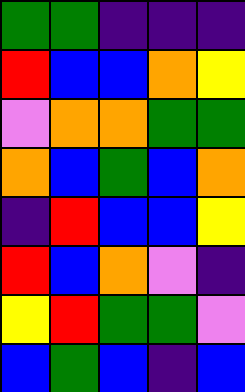[["green", "green", "indigo", "indigo", "indigo"], ["red", "blue", "blue", "orange", "yellow"], ["violet", "orange", "orange", "green", "green"], ["orange", "blue", "green", "blue", "orange"], ["indigo", "red", "blue", "blue", "yellow"], ["red", "blue", "orange", "violet", "indigo"], ["yellow", "red", "green", "green", "violet"], ["blue", "green", "blue", "indigo", "blue"]]